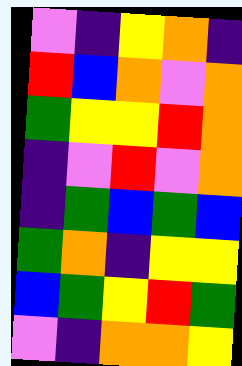[["violet", "indigo", "yellow", "orange", "indigo"], ["red", "blue", "orange", "violet", "orange"], ["green", "yellow", "yellow", "red", "orange"], ["indigo", "violet", "red", "violet", "orange"], ["indigo", "green", "blue", "green", "blue"], ["green", "orange", "indigo", "yellow", "yellow"], ["blue", "green", "yellow", "red", "green"], ["violet", "indigo", "orange", "orange", "yellow"]]